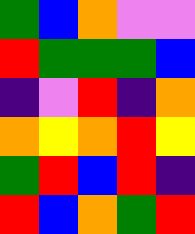[["green", "blue", "orange", "violet", "violet"], ["red", "green", "green", "green", "blue"], ["indigo", "violet", "red", "indigo", "orange"], ["orange", "yellow", "orange", "red", "yellow"], ["green", "red", "blue", "red", "indigo"], ["red", "blue", "orange", "green", "red"]]